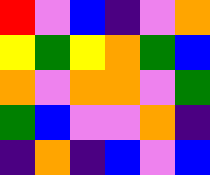[["red", "violet", "blue", "indigo", "violet", "orange"], ["yellow", "green", "yellow", "orange", "green", "blue"], ["orange", "violet", "orange", "orange", "violet", "green"], ["green", "blue", "violet", "violet", "orange", "indigo"], ["indigo", "orange", "indigo", "blue", "violet", "blue"]]